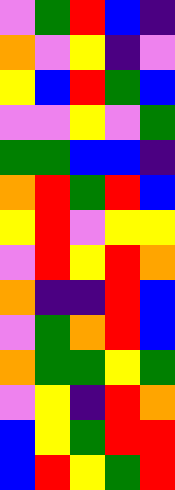[["violet", "green", "red", "blue", "indigo"], ["orange", "violet", "yellow", "indigo", "violet"], ["yellow", "blue", "red", "green", "blue"], ["violet", "violet", "yellow", "violet", "green"], ["green", "green", "blue", "blue", "indigo"], ["orange", "red", "green", "red", "blue"], ["yellow", "red", "violet", "yellow", "yellow"], ["violet", "red", "yellow", "red", "orange"], ["orange", "indigo", "indigo", "red", "blue"], ["violet", "green", "orange", "red", "blue"], ["orange", "green", "green", "yellow", "green"], ["violet", "yellow", "indigo", "red", "orange"], ["blue", "yellow", "green", "red", "red"], ["blue", "red", "yellow", "green", "red"]]